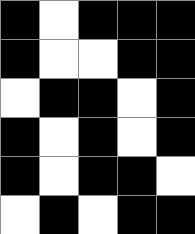[["black", "white", "black", "black", "black"], ["black", "white", "white", "black", "black"], ["white", "black", "black", "white", "black"], ["black", "white", "black", "white", "black"], ["black", "white", "black", "black", "white"], ["white", "black", "white", "black", "black"]]